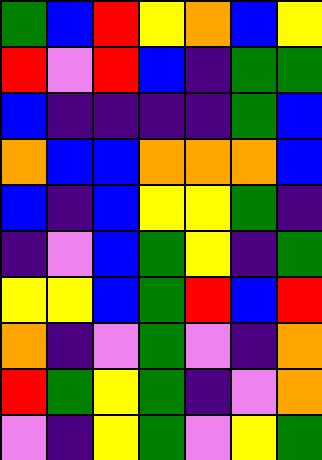[["green", "blue", "red", "yellow", "orange", "blue", "yellow"], ["red", "violet", "red", "blue", "indigo", "green", "green"], ["blue", "indigo", "indigo", "indigo", "indigo", "green", "blue"], ["orange", "blue", "blue", "orange", "orange", "orange", "blue"], ["blue", "indigo", "blue", "yellow", "yellow", "green", "indigo"], ["indigo", "violet", "blue", "green", "yellow", "indigo", "green"], ["yellow", "yellow", "blue", "green", "red", "blue", "red"], ["orange", "indigo", "violet", "green", "violet", "indigo", "orange"], ["red", "green", "yellow", "green", "indigo", "violet", "orange"], ["violet", "indigo", "yellow", "green", "violet", "yellow", "green"]]